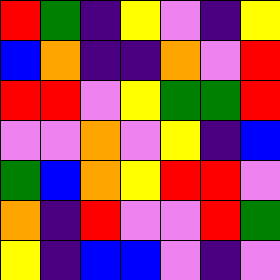[["red", "green", "indigo", "yellow", "violet", "indigo", "yellow"], ["blue", "orange", "indigo", "indigo", "orange", "violet", "red"], ["red", "red", "violet", "yellow", "green", "green", "red"], ["violet", "violet", "orange", "violet", "yellow", "indigo", "blue"], ["green", "blue", "orange", "yellow", "red", "red", "violet"], ["orange", "indigo", "red", "violet", "violet", "red", "green"], ["yellow", "indigo", "blue", "blue", "violet", "indigo", "violet"]]